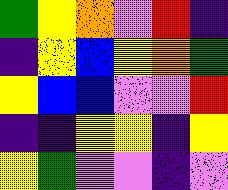[["green", "yellow", "orange", "violet", "red", "indigo"], ["indigo", "yellow", "blue", "yellow", "orange", "green"], ["yellow", "blue", "blue", "violet", "violet", "red"], ["indigo", "indigo", "yellow", "yellow", "indigo", "yellow"], ["yellow", "green", "violet", "violet", "indigo", "violet"]]